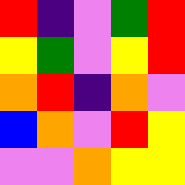[["red", "indigo", "violet", "green", "red"], ["yellow", "green", "violet", "yellow", "red"], ["orange", "red", "indigo", "orange", "violet"], ["blue", "orange", "violet", "red", "yellow"], ["violet", "violet", "orange", "yellow", "yellow"]]